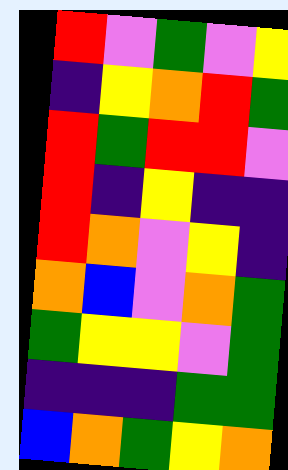[["red", "violet", "green", "violet", "yellow"], ["indigo", "yellow", "orange", "red", "green"], ["red", "green", "red", "red", "violet"], ["red", "indigo", "yellow", "indigo", "indigo"], ["red", "orange", "violet", "yellow", "indigo"], ["orange", "blue", "violet", "orange", "green"], ["green", "yellow", "yellow", "violet", "green"], ["indigo", "indigo", "indigo", "green", "green"], ["blue", "orange", "green", "yellow", "orange"]]